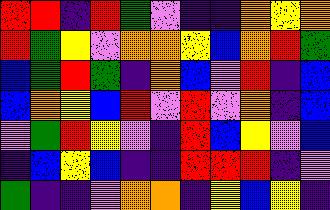[["red", "red", "indigo", "red", "green", "violet", "indigo", "indigo", "orange", "yellow", "orange"], ["red", "green", "yellow", "violet", "orange", "orange", "yellow", "blue", "orange", "red", "green"], ["blue", "green", "red", "green", "indigo", "orange", "blue", "violet", "red", "indigo", "blue"], ["blue", "orange", "yellow", "blue", "red", "violet", "red", "violet", "orange", "indigo", "blue"], ["violet", "green", "red", "yellow", "violet", "indigo", "red", "blue", "yellow", "violet", "blue"], ["indigo", "blue", "yellow", "blue", "indigo", "indigo", "red", "red", "red", "indigo", "violet"], ["green", "indigo", "indigo", "violet", "orange", "orange", "indigo", "yellow", "blue", "yellow", "indigo"]]